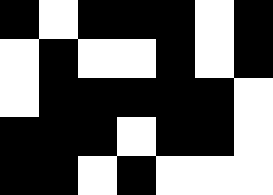[["black", "white", "black", "black", "black", "white", "black"], ["white", "black", "white", "white", "black", "white", "black"], ["white", "black", "black", "black", "black", "black", "white"], ["black", "black", "black", "white", "black", "black", "white"], ["black", "black", "white", "black", "white", "white", "white"]]